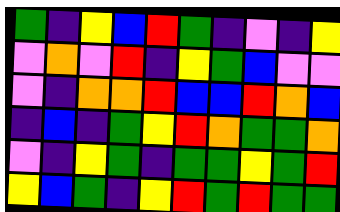[["green", "indigo", "yellow", "blue", "red", "green", "indigo", "violet", "indigo", "yellow"], ["violet", "orange", "violet", "red", "indigo", "yellow", "green", "blue", "violet", "violet"], ["violet", "indigo", "orange", "orange", "red", "blue", "blue", "red", "orange", "blue"], ["indigo", "blue", "indigo", "green", "yellow", "red", "orange", "green", "green", "orange"], ["violet", "indigo", "yellow", "green", "indigo", "green", "green", "yellow", "green", "red"], ["yellow", "blue", "green", "indigo", "yellow", "red", "green", "red", "green", "green"]]